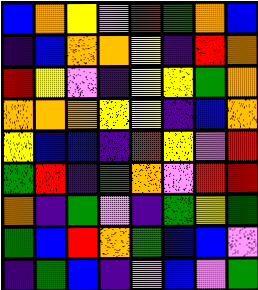[["blue", "orange", "yellow", "violet", "red", "green", "orange", "blue"], ["indigo", "blue", "orange", "orange", "yellow", "indigo", "red", "orange"], ["red", "yellow", "violet", "indigo", "yellow", "yellow", "green", "orange"], ["orange", "orange", "orange", "yellow", "yellow", "indigo", "blue", "orange"], ["yellow", "blue", "blue", "indigo", "red", "yellow", "violet", "red"], ["green", "red", "indigo", "green", "orange", "violet", "red", "red"], ["orange", "indigo", "green", "violet", "indigo", "green", "yellow", "green"], ["green", "blue", "red", "orange", "green", "blue", "blue", "violet"], ["indigo", "green", "blue", "indigo", "violet", "blue", "violet", "green"]]